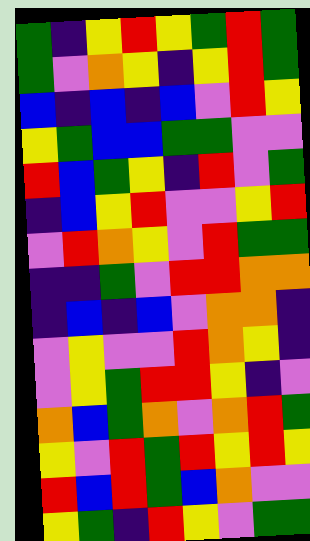[["green", "indigo", "yellow", "red", "yellow", "green", "red", "green"], ["green", "violet", "orange", "yellow", "indigo", "yellow", "red", "green"], ["blue", "indigo", "blue", "indigo", "blue", "violet", "red", "yellow"], ["yellow", "green", "blue", "blue", "green", "green", "violet", "violet"], ["red", "blue", "green", "yellow", "indigo", "red", "violet", "green"], ["indigo", "blue", "yellow", "red", "violet", "violet", "yellow", "red"], ["violet", "red", "orange", "yellow", "violet", "red", "green", "green"], ["indigo", "indigo", "green", "violet", "red", "red", "orange", "orange"], ["indigo", "blue", "indigo", "blue", "violet", "orange", "orange", "indigo"], ["violet", "yellow", "violet", "violet", "red", "orange", "yellow", "indigo"], ["violet", "yellow", "green", "red", "red", "yellow", "indigo", "violet"], ["orange", "blue", "green", "orange", "violet", "orange", "red", "green"], ["yellow", "violet", "red", "green", "red", "yellow", "red", "yellow"], ["red", "blue", "red", "green", "blue", "orange", "violet", "violet"], ["yellow", "green", "indigo", "red", "yellow", "violet", "green", "green"]]